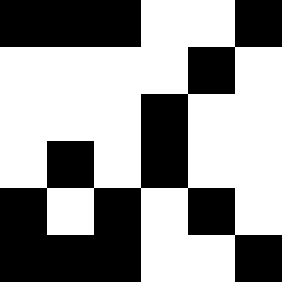[["black", "black", "black", "white", "white", "black"], ["white", "white", "white", "white", "black", "white"], ["white", "white", "white", "black", "white", "white"], ["white", "black", "white", "black", "white", "white"], ["black", "white", "black", "white", "black", "white"], ["black", "black", "black", "white", "white", "black"]]